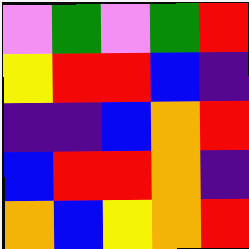[["violet", "green", "violet", "green", "red"], ["yellow", "red", "red", "blue", "indigo"], ["indigo", "indigo", "blue", "orange", "red"], ["blue", "red", "red", "orange", "indigo"], ["orange", "blue", "yellow", "orange", "red"]]